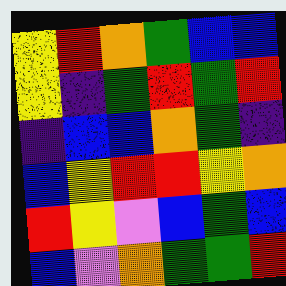[["yellow", "red", "orange", "green", "blue", "blue"], ["yellow", "indigo", "green", "red", "green", "red"], ["indigo", "blue", "blue", "orange", "green", "indigo"], ["blue", "yellow", "red", "red", "yellow", "orange"], ["red", "yellow", "violet", "blue", "green", "blue"], ["blue", "violet", "orange", "green", "green", "red"]]